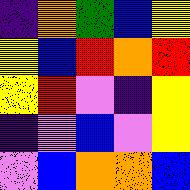[["indigo", "orange", "green", "blue", "yellow"], ["yellow", "blue", "red", "orange", "red"], ["yellow", "red", "violet", "indigo", "yellow"], ["indigo", "violet", "blue", "violet", "yellow"], ["violet", "blue", "orange", "orange", "blue"]]